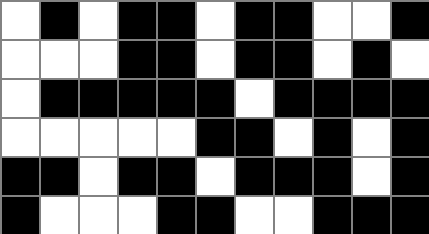[["white", "black", "white", "black", "black", "white", "black", "black", "white", "white", "black"], ["white", "white", "white", "black", "black", "white", "black", "black", "white", "black", "white"], ["white", "black", "black", "black", "black", "black", "white", "black", "black", "black", "black"], ["white", "white", "white", "white", "white", "black", "black", "white", "black", "white", "black"], ["black", "black", "white", "black", "black", "white", "black", "black", "black", "white", "black"], ["black", "white", "white", "white", "black", "black", "white", "white", "black", "black", "black"]]